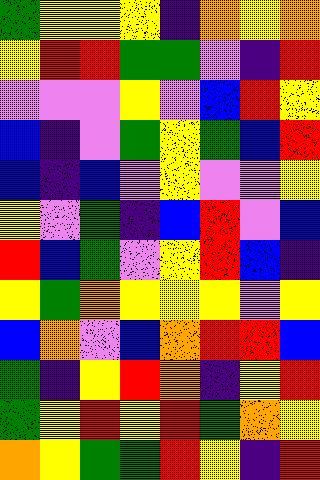[["green", "yellow", "yellow", "yellow", "indigo", "orange", "yellow", "orange"], ["yellow", "red", "red", "green", "green", "violet", "indigo", "red"], ["violet", "violet", "violet", "yellow", "violet", "blue", "red", "yellow"], ["blue", "indigo", "violet", "green", "yellow", "green", "blue", "red"], ["blue", "indigo", "blue", "violet", "yellow", "violet", "violet", "yellow"], ["yellow", "violet", "green", "indigo", "blue", "red", "violet", "blue"], ["red", "blue", "green", "violet", "yellow", "red", "blue", "indigo"], ["yellow", "green", "orange", "yellow", "yellow", "yellow", "violet", "yellow"], ["blue", "orange", "violet", "blue", "orange", "red", "red", "blue"], ["green", "indigo", "yellow", "red", "orange", "indigo", "yellow", "red"], ["green", "yellow", "red", "yellow", "red", "green", "orange", "yellow"], ["orange", "yellow", "green", "green", "red", "yellow", "indigo", "red"]]